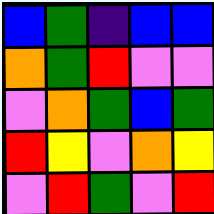[["blue", "green", "indigo", "blue", "blue"], ["orange", "green", "red", "violet", "violet"], ["violet", "orange", "green", "blue", "green"], ["red", "yellow", "violet", "orange", "yellow"], ["violet", "red", "green", "violet", "red"]]